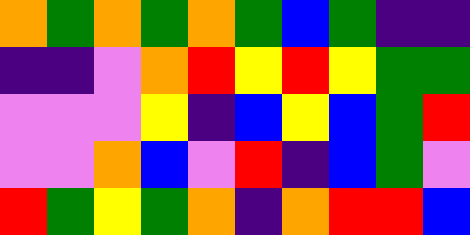[["orange", "green", "orange", "green", "orange", "green", "blue", "green", "indigo", "indigo"], ["indigo", "indigo", "violet", "orange", "red", "yellow", "red", "yellow", "green", "green"], ["violet", "violet", "violet", "yellow", "indigo", "blue", "yellow", "blue", "green", "red"], ["violet", "violet", "orange", "blue", "violet", "red", "indigo", "blue", "green", "violet"], ["red", "green", "yellow", "green", "orange", "indigo", "orange", "red", "red", "blue"]]